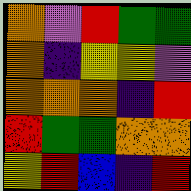[["orange", "violet", "red", "green", "green"], ["orange", "indigo", "yellow", "yellow", "violet"], ["orange", "orange", "orange", "indigo", "red"], ["red", "green", "green", "orange", "orange"], ["yellow", "red", "blue", "indigo", "red"]]